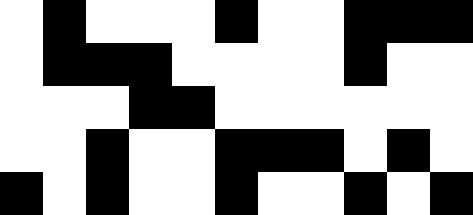[["white", "black", "white", "white", "white", "black", "white", "white", "black", "black", "black"], ["white", "black", "black", "black", "white", "white", "white", "white", "black", "white", "white"], ["white", "white", "white", "black", "black", "white", "white", "white", "white", "white", "white"], ["white", "white", "black", "white", "white", "black", "black", "black", "white", "black", "white"], ["black", "white", "black", "white", "white", "black", "white", "white", "black", "white", "black"]]